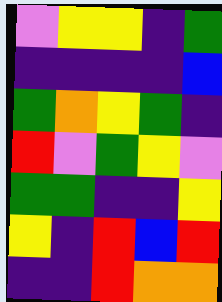[["violet", "yellow", "yellow", "indigo", "green"], ["indigo", "indigo", "indigo", "indigo", "blue"], ["green", "orange", "yellow", "green", "indigo"], ["red", "violet", "green", "yellow", "violet"], ["green", "green", "indigo", "indigo", "yellow"], ["yellow", "indigo", "red", "blue", "red"], ["indigo", "indigo", "red", "orange", "orange"]]